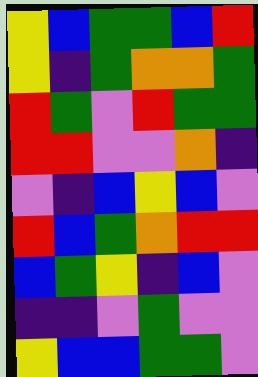[["yellow", "blue", "green", "green", "blue", "red"], ["yellow", "indigo", "green", "orange", "orange", "green"], ["red", "green", "violet", "red", "green", "green"], ["red", "red", "violet", "violet", "orange", "indigo"], ["violet", "indigo", "blue", "yellow", "blue", "violet"], ["red", "blue", "green", "orange", "red", "red"], ["blue", "green", "yellow", "indigo", "blue", "violet"], ["indigo", "indigo", "violet", "green", "violet", "violet"], ["yellow", "blue", "blue", "green", "green", "violet"]]